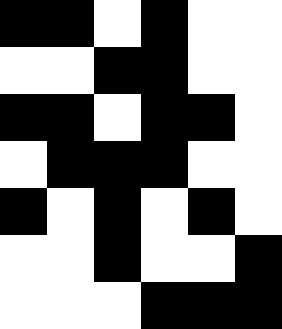[["black", "black", "white", "black", "white", "white"], ["white", "white", "black", "black", "white", "white"], ["black", "black", "white", "black", "black", "white"], ["white", "black", "black", "black", "white", "white"], ["black", "white", "black", "white", "black", "white"], ["white", "white", "black", "white", "white", "black"], ["white", "white", "white", "black", "black", "black"]]